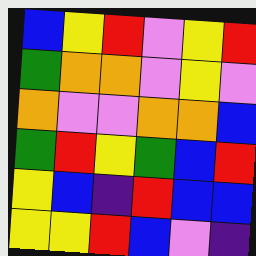[["blue", "yellow", "red", "violet", "yellow", "red"], ["green", "orange", "orange", "violet", "yellow", "violet"], ["orange", "violet", "violet", "orange", "orange", "blue"], ["green", "red", "yellow", "green", "blue", "red"], ["yellow", "blue", "indigo", "red", "blue", "blue"], ["yellow", "yellow", "red", "blue", "violet", "indigo"]]